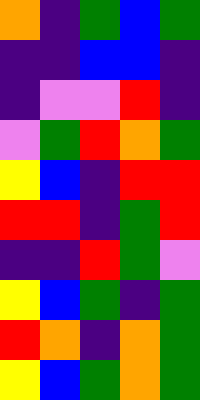[["orange", "indigo", "green", "blue", "green"], ["indigo", "indigo", "blue", "blue", "indigo"], ["indigo", "violet", "violet", "red", "indigo"], ["violet", "green", "red", "orange", "green"], ["yellow", "blue", "indigo", "red", "red"], ["red", "red", "indigo", "green", "red"], ["indigo", "indigo", "red", "green", "violet"], ["yellow", "blue", "green", "indigo", "green"], ["red", "orange", "indigo", "orange", "green"], ["yellow", "blue", "green", "orange", "green"]]